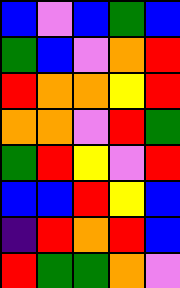[["blue", "violet", "blue", "green", "blue"], ["green", "blue", "violet", "orange", "red"], ["red", "orange", "orange", "yellow", "red"], ["orange", "orange", "violet", "red", "green"], ["green", "red", "yellow", "violet", "red"], ["blue", "blue", "red", "yellow", "blue"], ["indigo", "red", "orange", "red", "blue"], ["red", "green", "green", "orange", "violet"]]